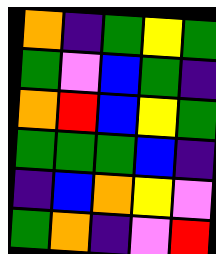[["orange", "indigo", "green", "yellow", "green"], ["green", "violet", "blue", "green", "indigo"], ["orange", "red", "blue", "yellow", "green"], ["green", "green", "green", "blue", "indigo"], ["indigo", "blue", "orange", "yellow", "violet"], ["green", "orange", "indigo", "violet", "red"]]